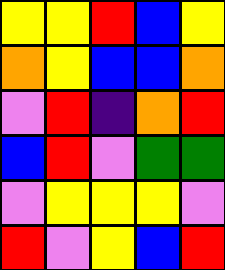[["yellow", "yellow", "red", "blue", "yellow"], ["orange", "yellow", "blue", "blue", "orange"], ["violet", "red", "indigo", "orange", "red"], ["blue", "red", "violet", "green", "green"], ["violet", "yellow", "yellow", "yellow", "violet"], ["red", "violet", "yellow", "blue", "red"]]